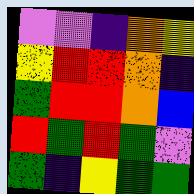[["violet", "violet", "indigo", "orange", "yellow"], ["yellow", "red", "red", "orange", "indigo"], ["green", "red", "red", "orange", "blue"], ["red", "green", "red", "green", "violet"], ["green", "indigo", "yellow", "green", "green"]]